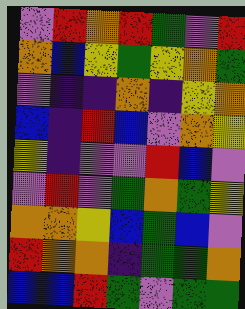[["violet", "red", "orange", "red", "green", "violet", "red"], ["orange", "blue", "yellow", "green", "yellow", "orange", "green"], ["violet", "indigo", "indigo", "orange", "indigo", "yellow", "orange"], ["blue", "indigo", "red", "blue", "violet", "orange", "yellow"], ["yellow", "indigo", "violet", "violet", "red", "blue", "violet"], ["violet", "red", "violet", "green", "orange", "green", "yellow"], ["orange", "orange", "yellow", "blue", "green", "blue", "violet"], ["red", "orange", "orange", "indigo", "green", "green", "orange"], ["blue", "blue", "red", "green", "violet", "green", "green"]]